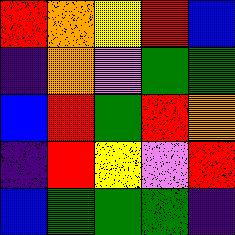[["red", "orange", "yellow", "red", "blue"], ["indigo", "orange", "violet", "green", "green"], ["blue", "red", "green", "red", "orange"], ["indigo", "red", "yellow", "violet", "red"], ["blue", "green", "green", "green", "indigo"]]